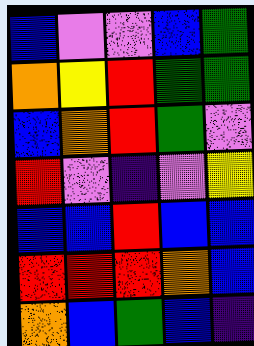[["blue", "violet", "violet", "blue", "green"], ["orange", "yellow", "red", "green", "green"], ["blue", "orange", "red", "green", "violet"], ["red", "violet", "indigo", "violet", "yellow"], ["blue", "blue", "red", "blue", "blue"], ["red", "red", "red", "orange", "blue"], ["orange", "blue", "green", "blue", "indigo"]]